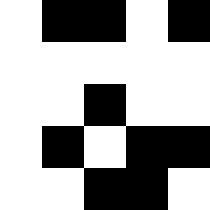[["white", "black", "black", "white", "black"], ["white", "white", "white", "white", "white"], ["white", "white", "black", "white", "white"], ["white", "black", "white", "black", "black"], ["white", "white", "black", "black", "white"]]